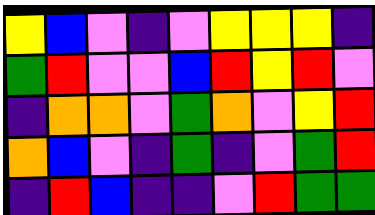[["yellow", "blue", "violet", "indigo", "violet", "yellow", "yellow", "yellow", "indigo"], ["green", "red", "violet", "violet", "blue", "red", "yellow", "red", "violet"], ["indigo", "orange", "orange", "violet", "green", "orange", "violet", "yellow", "red"], ["orange", "blue", "violet", "indigo", "green", "indigo", "violet", "green", "red"], ["indigo", "red", "blue", "indigo", "indigo", "violet", "red", "green", "green"]]